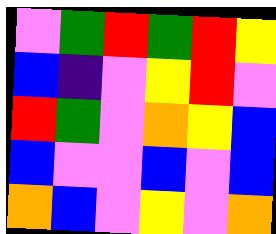[["violet", "green", "red", "green", "red", "yellow"], ["blue", "indigo", "violet", "yellow", "red", "violet"], ["red", "green", "violet", "orange", "yellow", "blue"], ["blue", "violet", "violet", "blue", "violet", "blue"], ["orange", "blue", "violet", "yellow", "violet", "orange"]]